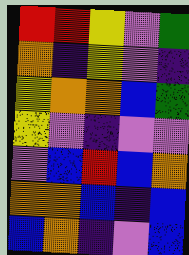[["red", "red", "yellow", "violet", "green"], ["orange", "indigo", "yellow", "violet", "indigo"], ["yellow", "orange", "orange", "blue", "green"], ["yellow", "violet", "indigo", "violet", "violet"], ["violet", "blue", "red", "blue", "orange"], ["orange", "orange", "blue", "indigo", "blue"], ["blue", "orange", "indigo", "violet", "blue"]]